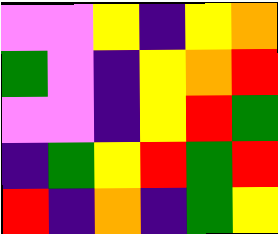[["violet", "violet", "yellow", "indigo", "yellow", "orange"], ["green", "violet", "indigo", "yellow", "orange", "red"], ["violet", "violet", "indigo", "yellow", "red", "green"], ["indigo", "green", "yellow", "red", "green", "red"], ["red", "indigo", "orange", "indigo", "green", "yellow"]]